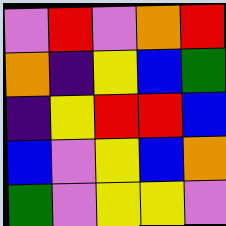[["violet", "red", "violet", "orange", "red"], ["orange", "indigo", "yellow", "blue", "green"], ["indigo", "yellow", "red", "red", "blue"], ["blue", "violet", "yellow", "blue", "orange"], ["green", "violet", "yellow", "yellow", "violet"]]